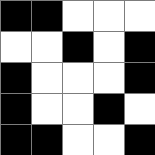[["black", "black", "white", "white", "white"], ["white", "white", "black", "white", "black"], ["black", "white", "white", "white", "black"], ["black", "white", "white", "black", "white"], ["black", "black", "white", "white", "black"]]